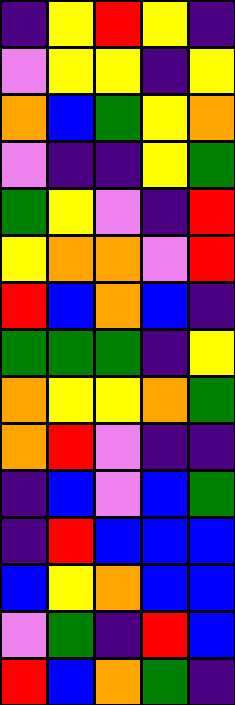[["indigo", "yellow", "red", "yellow", "indigo"], ["violet", "yellow", "yellow", "indigo", "yellow"], ["orange", "blue", "green", "yellow", "orange"], ["violet", "indigo", "indigo", "yellow", "green"], ["green", "yellow", "violet", "indigo", "red"], ["yellow", "orange", "orange", "violet", "red"], ["red", "blue", "orange", "blue", "indigo"], ["green", "green", "green", "indigo", "yellow"], ["orange", "yellow", "yellow", "orange", "green"], ["orange", "red", "violet", "indigo", "indigo"], ["indigo", "blue", "violet", "blue", "green"], ["indigo", "red", "blue", "blue", "blue"], ["blue", "yellow", "orange", "blue", "blue"], ["violet", "green", "indigo", "red", "blue"], ["red", "blue", "orange", "green", "indigo"]]